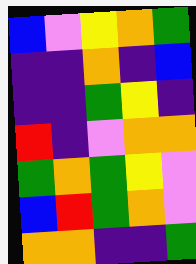[["blue", "violet", "yellow", "orange", "green"], ["indigo", "indigo", "orange", "indigo", "blue"], ["indigo", "indigo", "green", "yellow", "indigo"], ["red", "indigo", "violet", "orange", "orange"], ["green", "orange", "green", "yellow", "violet"], ["blue", "red", "green", "orange", "violet"], ["orange", "orange", "indigo", "indigo", "green"]]